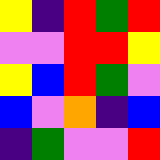[["yellow", "indigo", "red", "green", "red"], ["violet", "violet", "red", "red", "yellow"], ["yellow", "blue", "red", "green", "violet"], ["blue", "violet", "orange", "indigo", "blue"], ["indigo", "green", "violet", "violet", "red"]]